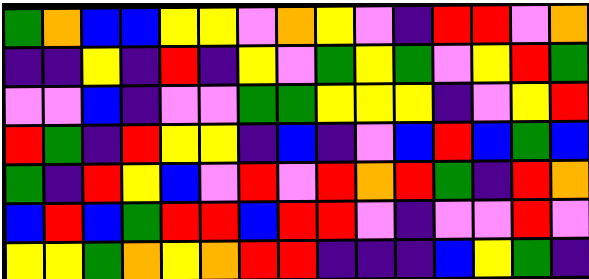[["green", "orange", "blue", "blue", "yellow", "yellow", "violet", "orange", "yellow", "violet", "indigo", "red", "red", "violet", "orange"], ["indigo", "indigo", "yellow", "indigo", "red", "indigo", "yellow", "violet", "green", "yellow", "green", "violet", "yellow", "red", "green"], ["violet", "violet", "blue", "indigo", "violet", "violet", "green", "green", "yellow", "yellow", "yellow", "indigo", "violet", "yellow", "red"], ["red", "green", "indigo", "red", "yellow", "yellow", "indigo", "blue", "indigo", "violet", "blue", "red", "blue", "green", "blue"], ["green", "indigo", "red", "yellow", "blue", "violet", "red", "violet", "red", "orange", "red", "green", "indigo", "red", "orange"], ["blue", "red", "blue", "green", "red", "red", "blue", "red", "red", "violet", "indigo", "violet", "violet", "red", "violet"], ["yellow", "yellow", "green", "orange", "yellow", "orange", "red", "red", "indigo", "indigo", "indigo", "blue", "yellow", "green", "indigo"]]